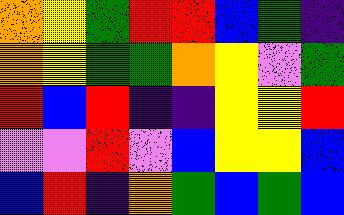[["orange", "yellow", "green", "red", "red", "blue", "green", "indigo"], ["orange", "yellow", "green", "green", "orange", "yellow", "violet", "green"], ["red", "blue", "red", "indigo", "indigo", "yellow", "yellow", "red"], ["violet", "violet", "red", "violet", "blue", "yellow", "yellow", "blue"], ["blue", "red", "indigo", "orange", "green", "blue", "green", "blue"]]